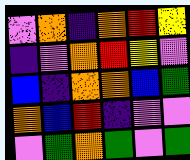[["violet", "orange", "indigo", "orange", "red", "yellow"], ["indigo", "violet", "orange", "red", "yellow", "violet"], ["blue", "indigo", "orange", "orange", "blue", "green"], ["orange", "blue", "red", "indigo", "violet", "violet"], ["violet", "green", "orange", "green", "violet", "green"]]